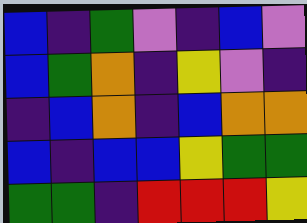[["blue", "indigo", "green", "violet", "indigo", "blue", "violet"], ["blue", "green", "orange", "indigo", "yellow", "violet", "indigo"], ["indigo", "blue", "orange", "indigo", "blue", "orange", "orange"], ["blue", "indigo", "blue", "blue", "yellow", "green", "green"], ["green", "green", "indigo", "red", "red", "red", "yellow"]]